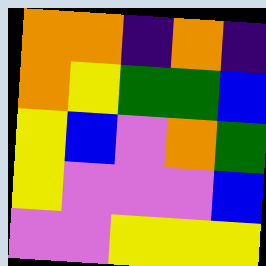[["orange", "orange", "indigo", "orange", "indigo"], ["orange", "yellow", "green", "green", "blue"], ["yellow", "blue", "violet", "orange", "green"], ["yellow", "violet", "violet", "violet", "blue"], ["violet", "violet", "yellow", "yellow", "yellow"]]